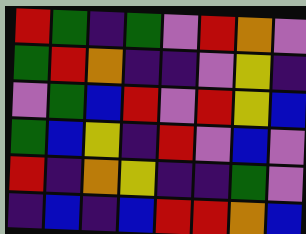[["red", "green", "indigo", "green", "violet", "red", "orange", "violet"], ["green", "red", "orange", "indigo", "indigo", "violet", "yellow", "indigo"], ["violet", "green", "blue", "red", "violet", "red", "yellow", "blue"], ["green", "blue", "yellow", "indigo", "red", "violet", "blue", "violet"], ["red", "indigo", "orange", "yellow", "indigo", "indigo", "green", "violet"], ["indigo", "blue", "indigo", "blue", "red", "red", "orange", "blue"]]